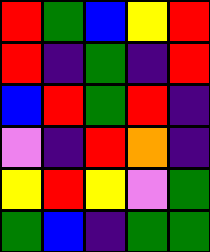[["red", "green", "blue", "yellow", "red"], ["red", "indigo", "green", "indigo", "red"], ["blue", "red", "green", "red", "indigo"], ["violet", "indigo", "red", "orange", "indigo"], ["yellow", "red", "yellow", "violet", "green"], ["green", "blue", "indigo", "green", "green"]]